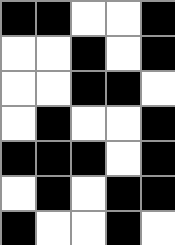[["black", "black", "white", "white", "black"], ["white", "white", "black", "white", "black"], ["white", "white", "black", "black", "white"], ["white", "black", "white", "white", "black"], ["black", "black", "black", "white", "black"], ["white", "black", "white", "black", "black"], ["black", "white", "white", "black", "white"]]